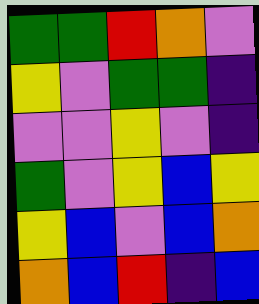[["green", "green", "red", "orange", "violet"], ["yellow", "violet", "green", "green", "indigo"], ["violet", "violet", "yellow", "violet", "indigo"], ["green", "violet", "yellow", "blue", "yellow"], ["yellow", "blue", "violet", "blue", "orange"], ["orange", "blue", "red", "indigo", "blue"]]